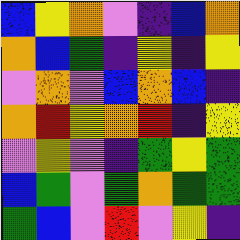[["blue", "yellow", "orange", "violet", "indigo", "blue", "orange"], ["orange", "blue", "green", "indigo", "yellow", "indigo", "yellow"], ["violet", "orange", "violet", "blue", "orange", "blue", "indigo"], ["orange", "red", "yellow", "orange", "red", "indigo", "yellow"], ["violet", "yellow", "violet", "indigo", "green", "yellow", "green"], ["blue", "green", "violet", "green", "orange", "green", "green"], ["green", "blue", "violet", "red", "violet", "yellow", "indigo"]]